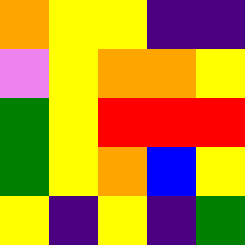[["orange", "yellow", "yellow", "indigo", "indigo"], ["violet", "yellow", "orange", "orange", "yellow"], ["green", "yellow", "red", "red", "red"], ["green", "yellow", "orange", "blue", "yellow"], ["yellow", "indigo", "yellow", "indigo", "green"]]